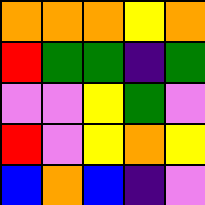[["orange", "orange", "orange", "yellow", "orange"], ["red", "green", "green", "indigo", "green"], ["violet", "violet", "yellow", "green", "violet"], ["red", "violet", "yellow", "orange", "yellow"], ["blue", "orange", "blue", "indigo", "violet"]]